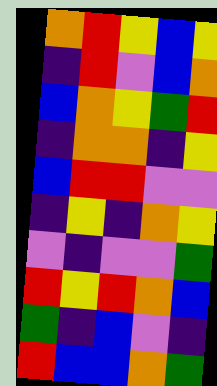[["orange", "red", "yellow", "blue", "yellow"], ["indigo", "red", "violet", "blue", "orange"], ["blue", "orange", "yellow", "green", "red"], ["indigo", "orange", "orange", "indigo", "yellow"], ["blue", "red", "red", "violet", "violet"], ["indigo", "yellow", "indigo", "orange", "yellow"], ["violet", "indigo", "violet", "violet", "green"], ["red", "yellow", "red", "orange", "blue"], ["green", "indigo", "blue", "violet", "indigo"], ["red", "blue", "blue", "orange", "green"]]